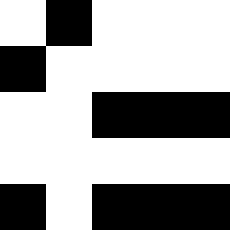[["white", "black", "white", "white", "white"], ["black", "white", "white", "white", "white"], ["white", "white", "black", "black", "black"], ["white", "white", "white", "white", "white"], ["black", "white", "black", "black", "black"]]